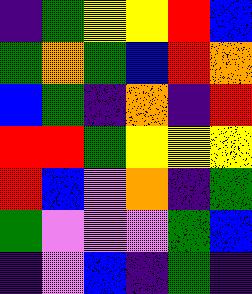[["indigo", "green", "yellow", "yellow", "red", "blue"], ["green", "orange", "green", "blue", "red", "orange"], ["blue", "green", "indigo", "orange", "indigo", "red"], ["red", "red", "green", "yellow", "yellow", "yellow"], ["red", "blue", "violet", "orange", "indigo", "green"], ["green", "violet", "violet", "violet", "green", "blue"], ["indigo", "violet", "blue", "indigo", "green", "indigo"]]